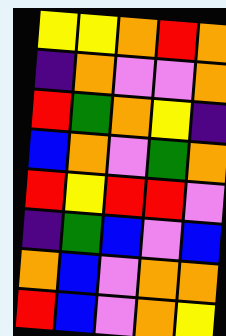[["yellow", "yellow", "orange", "red", "orange"], ["indigo", "orange", "violet", "violet", "orange"], ["red", "green", "orange", "yellow", "indigo"], ["blue", "orange", "violet", "green", "orange"], ["red", "yellow", "red", "red", "violet"], ["indigo", "green", "blue", "violet", "blue"], ["orange", "blue", "violet", "orange", "orange"], ["red", "blue", "violet", "orange", "yellow"]]